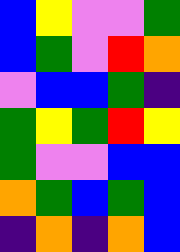[["blue", "yellow", "violet", "violet", "green"], ["blue", "green", "violet", "red", "orange"], ["violet", "blue", "blue", "green", "indigo"], ["green", "yellow", "green", "red", "yellow"], ["green", "violet", "violet", "blue", "blue"], ["orange", "green", "blue", "green", "blue"], ["indigo", "orange", "indigo", "orange", "blue"]]